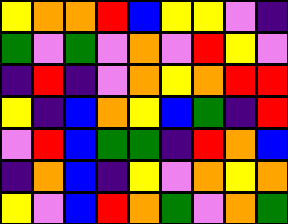[["yellow", "orange", "orange", "red", "blue", "yellow", "yellow", "violet", "indigo"], ["green", "violet", "green", "violet", "orange", "violet", "red", "yellow", "violet"], ["indigo", "red", "indigo", "violet", "orange", "yellow", "orange", "red", "red"], ["yellow", "indigo", "blue", "orange", "yellow", "blue", "green", "indigo", "red"], ["violet", "red", "blue", "green", "green", "indigo", "red", "orange", "blue"], ["indigo", "orange", "blue", "indigo", "yellow", "violet", "orange", "yellow", "orange"], ["yellow", "violet", "blue", "red", "orange", "green", "violet", "orange", "green"]]